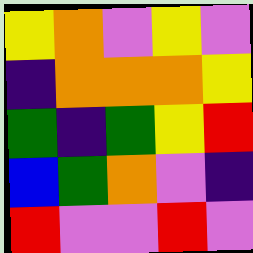[["yellow", "orange", "violet", "yellow", "violet"], ["indigo", "orange", "orange", "orange", "yellow"], ["green", "indigo", "green", "yellow", "red"], ["blue", "green", "orange", "violet", "indigo"], ["red", "violet", "violet", "red", "violet"]]